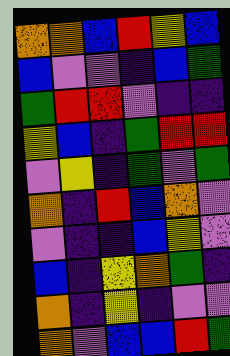[["orange", "orange", "blue", "red", "yellow", "blue"], ["blue", "violet", "violet", "indigo", "blue", "green"], ["green", "red", "red", "violet", "indigo", "indigo"], ["yellow", "blue", "indigo", "green", "red", "red"], ["violet", "yellow", "indigo", "green", "violet", "green"], ["orange", "indigo", "red", "blue", "orange", "violet"], ["violet", "indigo", "indigo", "blue", "yellow", "violet"], ["blue", "indigo", "yellow", "orange", "green", "indigo"], ["orange", "indigo", "yellow", "indigo", "violet", "violet"], ["orange", "violet", "blue", "blue", "red", "green"]]